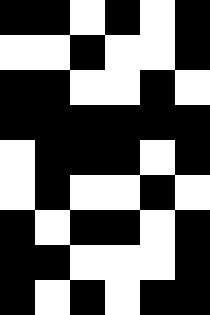[["black", "black", "white", "black", "white", "black"], ["white", "white", "black", "white", "white", "black"], ["black", "black", "white", "white", "black", "white"], ["black", "black", "black", "black", "black", "black"], ["white", "black", "black", "black", "white", "black"], ["white", "black", "white", "white", "black", "white"], ["black", "white", "black", "black", "white", "black"], ["black", "black", "white", "white", "white", "black"], ["black", "white", "black", "white", "black", "black"]]